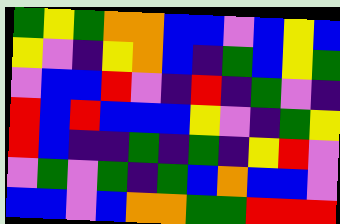[["green", "yellow", "green", "orange", "orange", "blue", "blue", "violet", "blue", "yellow", "blue"], ["yellow", "violet", "indigo", "yellow", "orange", "blue", "indigo", "green", "blue", "yellow", "green"], ["violet", "blue", "blue", "red", "violet", "indigo", "red", "indigo", "green", "violet", "indigo"], ["red", "blue", "red", "blue", "blue", "blue", "yellow", "violet", "indigo", "green", "yellow"], ["red", "blue", "indigo", "indigo", "green", "indigo", "green", "indigo", "yellow", "red", "violet"], ["violet", "green", "violet", "green", "indigo", "green", "blue", "orange", "blue", "blue", "violet"], ["blue", "blue", "violet", "blue", "orange", "orange", "green", "green", "red", "red", "red"]]